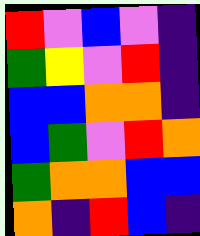[["red", "violet", "blue", "violet", "indigo"], ["green", "yellow", "violet", "red", "indigo"], ["blue", "blue", "orange", "orange", "indigo"], ["blue", "green", "violet", "red", "orange"], ["green", "orange", "orange", "blue", "blue"], ["orange", "indigo", "red", "blue", "indigo"]]